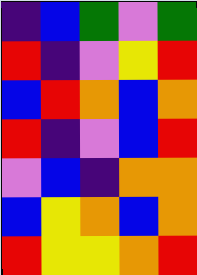[["indigo", "blue", "green", "violet", "green"], ["red", "indigo", "violet", "yellow", "red"], ["blue", "red", "orange", "blue", "orange"], ["red", "indigo", "violet", "blue", "red"], ["violet", "blue", "indigo", "orange", "orange"], ["blue", "yellow", "orange", "blue", "orange"], ["red", "yellow", "yellow", "orange", "red"]]